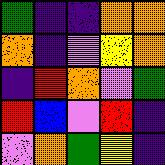[["green", "indigo", "indigo", "orange", "orange"], ["orange", "indigo", "violet", "yellow", "orange"], ["indigo", "red", "orange", "violet", "green"], ["red", "blue", "violet", "red", "indigo"], ["violet", "orange", "green", "yellow", "indigo"]]